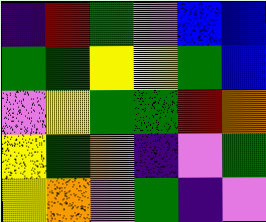[["indigo", "red", "green", "violet", "blue", "blue"], ["green", "green", "yellow", "yellow", "green", "blue"], ["violet", "yellow", "green", "green", "red", "orange"], ["yellow", "green", "orange", "indigo", "violet", "green"], ["yellow", "orange", "violet", "green", "indigo", "violet"]]